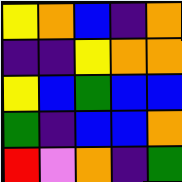[["yellow", "orange", "blue", "indigo", "orange"], ["indigo", "indigo", "yellow", "orange", "orange"], ["yellow", "blue", "green", "blue", "blue"], ["green", "indigo", "blue", "blue", "orange"], ["red", "violet", "orange", "indigo", "green"]]